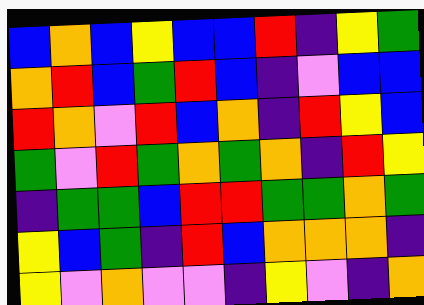[["blue", "orange", "blue", "yellow", "blue", "blue", "red", "indigo", "yellow", "green"], ["orange", "red", "blue", "green", "red", "blue", "indigo", "violet", "blue", "blue"], ["red", "orange", "violet", "red", "blue", "orange", "indigo", "red", "yellow", "blue"], ["green", "violet", "red", "green", "orange", "green", "orange", "indigo", "red", "yellow"], ["indigo", "green", "green", "blue", "red", "red", "green", "green", "orange", "green"], ["yellow", "blue", "green", "indigo", "red", "blue", "orange", "orange", "orange", "indigo"], ["yellow", "violet", "orange", "violet", "violet", "indigo", "yellow", "violet", "indigo", "orange"]]